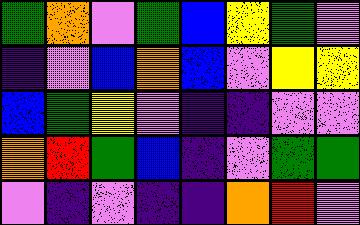[["green", "orange", "violet", "green", "blue", "yellow", "green", "violet"], ["indigo", "violet", "blue", "orange", "blue", "violet", "yellow", "yellow"], ["blue", "green", "yellow", "violet", "indigo", "indigo", "violet", "violet"], ["orange", "red", "green", "blue", "indigo", "violet", "green", "green"], ["violet", "indigo", "violet", "indigo", "indigo", "orange", "red", "violet"]]